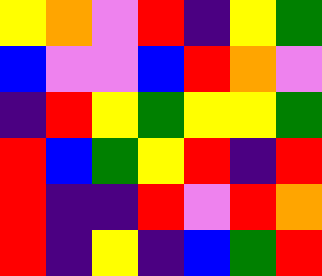[["yellow", "orange", "violet", "red", "indigo", "yellow", "green"], ["blue", "violet", "violet", "blue", "red", "orange", "violet"], ["indigo", "red", "yellow", "green", "yellow", "yellow", "green"], ["red", "blue", "green", "yellow", "red", "indigo", "red"], ["red", "indigo", "indigo", "red", "violet", "red", "orange"], ["red", "indigo", "yellow", "indigo", "blue", "green", "red"]]